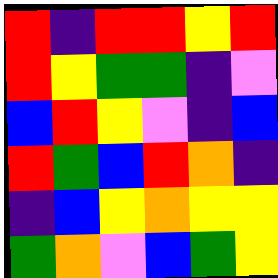[["red", "indigo", "red", "red", "yellow", "red"], ["red", "yellow", "green", "green", "indigo", "violet"], ["blue", "red", "yellow", "violet", "indigo", "blue"], ["red", "green", "blue", "red", "orange", "indigo"], ["indigo", "blue", "yellow", "orange", "yellow", "yellow"], ["green", "orange", "violet", "blue", "green", "yellow"]]